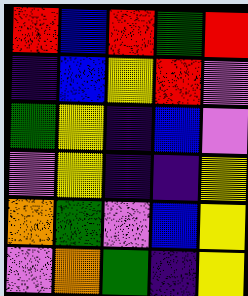[["red", "blue", "red", "green", "red"], ["indigo", "blue", "yellow", "red", "violet"], ["green", "yellow", "indigo", "blue", "violet"], ["violet", "yellow", "indigo", "indigo", "yellow"], ["orange", "green", "violet", "blue", "yellow"], ["violet", "orange", "green", "indigo", "yellow"]]